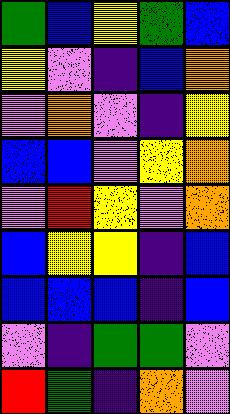[["green", "blue", "yellow", "green", "blue"], ["yellow", "violet", "indigo", "blue", "orange"], ["violet", "orange", "violet", "indigo", "yellow"], ["blue", "blue", "violet", "yellow", "orange"], ["violet", "red", "yellow", "violet", "orange"], ["blue", "yellow", "yellow", "indigo", "blue"], ["blue", "blue", "blue", "indigo", "blue"], ["violet", "indigo", "green", "green", "violet"], ["red", "green", "indigo", "orange", "violet"]]